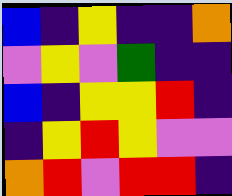[["blue", "indigo", "yellow", "indigo", "indigo", "orange"], ["violet", "yellow", "violet", "green", "indigo", "indigo"], ["blue", "indigo", "yellow", "yellow", "red", "indigo"], ["indigo", "yellow", "red", "yellow", "violet", "violet"], ["orange", "red", "violet", "red", "red", "indigo"]]